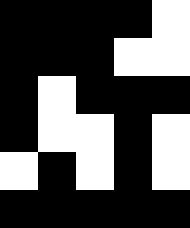[["black", "black", "black", "black", "white"], ["black", "black", "black", "white", "white"], ["black", "white", "black", "black", "black"], ["black", "white", "white", "black", "white"], ["white", "black", "white", "black", "white"], ["black", "black", "black", "black", "black"]]